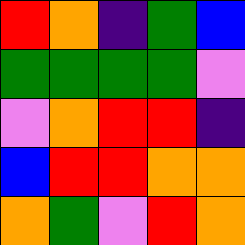[["red", "orange", "indigo", "green", "blue"], ["green", "green", "green", "green", "violet"], ["violet", "orange", "red", "red", "indigo"], ["blue", "red", "red", "orange", "orange"], ["orange", "green", "violet", "red", "orange"]]